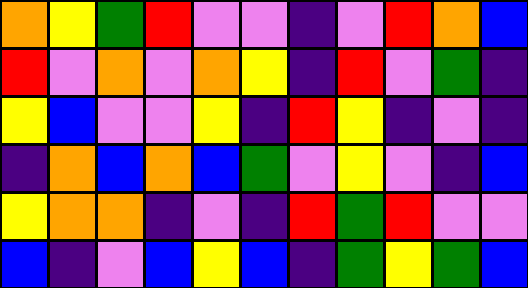[["orange", "yellow", "green", "red", "violet", "violet", "indigo", "violet", "red", "orange", "blue"], ["red", "violet", "orange", "violet", "orange", "yellow", "indigo", "red", "violet", "green", "indigo"], ["yellow", "blue", "violet", "violet", "yellow", "indigo", "red", "yellow", "indigo", "violet", "indigo"], ["indigo", "orange", "blue", "orange", "blue", "green", "violet", "yellow", "violet", "indigo", "blue"], ["yellow", "orange", "orange", "indigo", "violet", "indigo", "red", "green", "red", "violet", "violet"], ["blue", "indigo", "violet", "blue", "yellow", "blue", "indigo", "green", "yellow", "green", "blue"]]